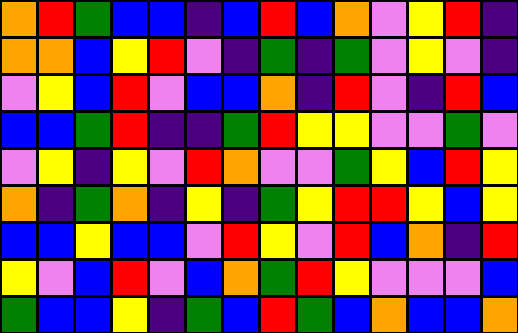[["orange", "red", "green", "blue", "blue", "indigo", "blue", "red", "blue", "orange", "violet", "yellow", "red", "indigo"], ["orange", "orange", "blue", "yellow", "red", "violet", "indigo", "green", "indigo", "green", "violet", "yellow", "violet", "indigo"], ["violet", "yellow", "blue", "red", "violet", "blue", "blue", "orange", "indigo", "red", "violet", "indigo", "red", "blue"], ["blue", "blue", "green", "red", "indigo", "indigo", "green", "red", "yellow", "yellow", "violet", "violet", "green", "violet"], ["violet", "yellow", "indigo", "yellow", "violet", "red", "orange", "violet", "violet", "green", "yellow", "blue", "red", "yellow"], ["orange", "indigo", "green", "orange", "indigo", "yellow", "indigo", "green", "yellow", "red", "red", "yellow", "blue", "yellow"], ["blue", "blue", "yellow", "blue", "blue", "violet", "red", "yellow", "violet", "red", "blue", "orange", "indigo", "red"], ["yellow", "violet", "blue", "red", "violet", "blue", "orange", "green", "red", "yellow", "violet", "violet", "violet", "blue"], ["green", "blue", "blue", "yellow", "indigo", "green", "blue", "red", "green", "blue", "orange", "blue", "blue", "orange"]]